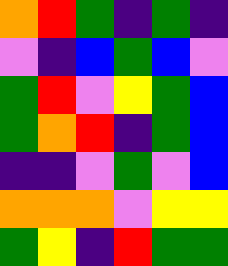[["orange", "red", "green", "indigo", "green", "indigo"], ["violet", "indigo", "blue", "green", "blue", "violet"], ["green", "red", "violet", "yellow", "green", "blue"], ["green", "orange", "red", "indigo", "green", "blue"], ["indigo", "indigo", "violet", "green", "violet", "blue"], ["orange", "orange", "orange", "violet", "yellow", "yellow"], ["green", "yellow", "indigo", "red", "green", "green"]]